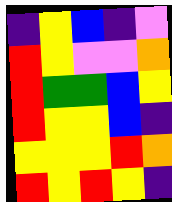[["indigo", "yellow", "blue", "indigo", "violet"], ["red", "yellow", "violet", "violet", "orange"], ["red", "green", "green", "blue", "yellow"], ["red", "yellow", "yellow", "blue", "indigo"], ["yellow", "yellow", "yellow", "red", "orange"], ["red", "yellow", "red", "yellow", "indigo"]]